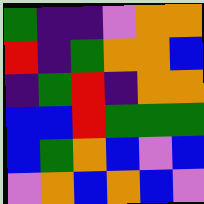[["green", "indigo", "indigo", "violet", "orange", "orange"], ["red", "indigo", "green", "orange", "orange", "blue"], ["indigo", "green", "red", "indigo", "orange", "orange"], ["blue", "blue", "red", "green", "green", "green"], ["blue", "green", "orange", "blue", "violet", "blue"], ["violet", "orange", "blue", "orange", "blue", "violet"]]